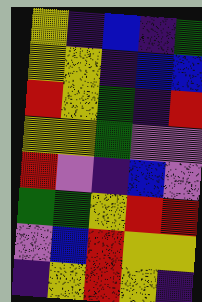[["yellow", "indigo", "blue", "indigo", "green"], ["yellow", "yellow", "indigo", "blue", "blue"], ["red", "yellow", "green", "indigo", "red"], ["yellow", "yellow", "green", "violet", "violet"], ["red", "violet", "indigo", "blue", "violet"], ["green", "green", "yellow", "red", "red"], ["violet", "blue", "red", "yellow", "yellow"], ["indigo", "yellow", "red", "yellow", "indigo"]]